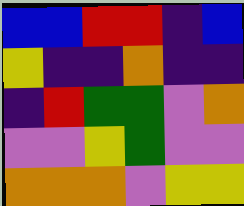[["blue", "blue", "red", "red", "indigo", "blue"], ["yellow", "indigo", "indigo", "orange", "indigo", "indigo"], ["indigo", "red", "green", "green", "violet", "orange"], ["violet", "violet", "yellow", "green", "violet", "violet"], ["orange", "orange", "orange", "violet", "yellow", "yellow"]]